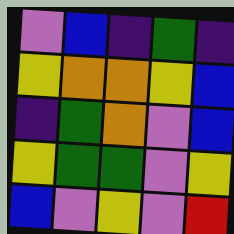[["violet", "blue", "indigo", "green", "indigo"], ["yellow", "orange", "orange", "yellow", "blue"], ["indigo", "green", "orange", "violet", "blue"], ["yellow", "green", "green", "violet", "yellow"], ["blue", "violet", "yellow", "violet", "red"]]